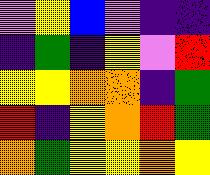[["violet", "yellow", "blue", "violet", "indigo", "indigo"], ["indigo", "green", "indigo", "yellow", "violet", "red"], ["yellow", "yellow", "orange", "orange", "indigo", "green"], ["red", "indigo", "yellow", "orange", "red", "green"], ["orange", "green", "yellow", "yellow", "orange", "yellow"]]